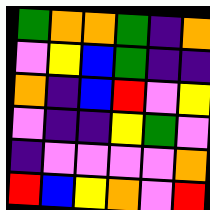[["green", "orange", "orange", "green", "indigo", "orange"], ["violet", "yellow", "blue", "green", "indigo", "indigo"], ["orange", "indigo", "blue", "red", "violet", "yellow"], ["violet", "indigo", "indigo", "yellow", "green", "violet"], ["indigo", "violet", "violet", "violet", "violet", "orange"], ["red", "blue", "yellow", "orange", "violet", "red"]]